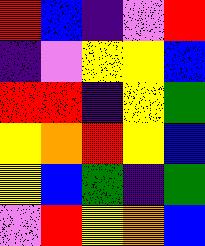[["red", "blue", "indigo", "violet", "red"], ["indigo", "violet", "yellow", "yellow", "blue"], ["red", "red", "indigo", "yellow", "green"], ["yellow", "orange", "red", "yellow", "blue"], ["yellow", "blue", "green", "indigo", "green"], ["violet", "red", "yellow", "orange", "blue"]]